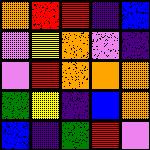[["orange", "red", "red", "indigo", "blue"], ["violet", "yellow", "orange", "violet", "indigo"], ["violet", "red", "orange", "orange", "orange"], ["green", "yellow", "indigo", "blue", "orange"], ["blue", "indigo", "green", "red", "violet"]]